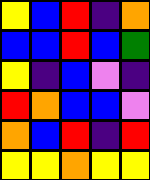[["yellow", "blue", "red", "indigo", "orange"], ["blue", "blue", "red", "blue", "green"], ["yellow", "indigo", "blue", "violet", "indigo"], ["red", "orange", "blue", "blue", "violet"], ["orange", "blue", "red", "indigo", "red"], ["yellow", "yellow", "orange", "yellow", "yellow"]]